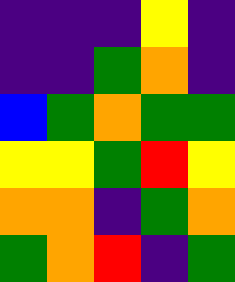[["indigo", "indigo", "indigo", "yellow", "indigo"], ["indigo", "indigo", "green", "orange", "indigo"], ["blue", "green", "orange", "green", "green"], ["yellow", "yellow", "green", "red", "yellow"], ["orange", "orange", "indigo", "green", "orange"], ["green", "orange", "red", "indigo", "green"]]